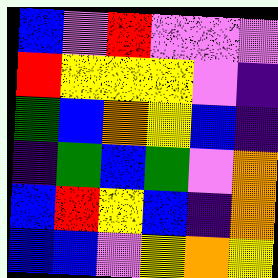[["blue", "violet", "red", "violet", "violet", "violet"], ["red", "yellow", "yellow", "yellow", "violet", "indigo"], ["green", "blue", "orange", "yellow", "blue", "indigo"], ["indigo", "green", "blue", "green", "violet", "orange"], ["blue", "red", "yellow", "blue", "indigo", "orange"], ["blue", "blue", "violet", "yellow", "orange", "yellow"]]